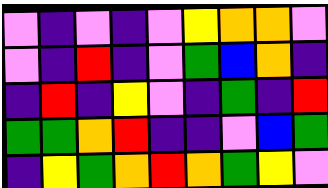[["violet", "indigo", "violet", "indigo", "violet", "yellow", "orange", "orange", "violet"], ["violet", "indigo", "red", "indigo", "violet", "green", "blue", "orange", "indigo"], ["indigo", "red", "indigo", "yellow", "violet", "indigo", "green", "indigo", "red"], ["green", "green", "orange", "red", "indigo", "indigo", "violet", "blue", "green"], ["indigo", "yellow", "green", "orange", "red", "orange", "green", "yellow", "violet"]]